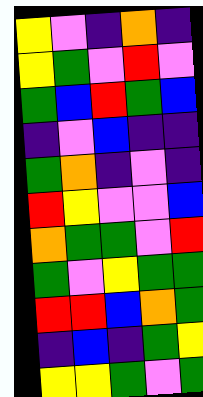[["yellow", "violet", "indigo", "orange", "indigo"], ["yellow", "green", "violet", "red", "violet"], ["green", "blue", "red", "green", "blue"], ["indigo", "violet", "blue", "indigo", "indigo"], ["green", "orange", "indigo", "violet", "indigo"], ["red", "yellow", "violet", "violet", "blue"], ["orange", "green", "green", "violet", "red"], ["green", "violet", "yellow", "green", "green"], ["red", "red", "blue", "orange", "green"], ["indigo", "blue", "indigo", "green", "yellow"], ["yellow", "yellow", "green", "violet", "green"]]